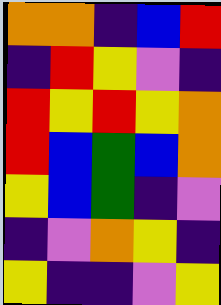[["orange", "orange", "indigo", "blue", "red"], ["indigo", "red", "yellow", "violet", "indigo"], ["red", "yellow", "red", "yellow", "orange"], ["red", "blue", "green", "blue", "orange"], ["yellow", "blue", "green", "indigo", "violet"], ["indigo", "violet", "orange", "yellow", "indigo"], ["yellow", "indigo", "indigo", "violet", "yellow"]]